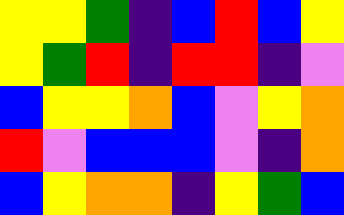[["yellow", "yellow", "green", "indigo", "blue", "red", "blue", "yellow"], ["yellow", "green", "red", "indigo", "red", "red", "indigo", "violet"], ["blue", "yellow", "yellow", "orange", "blue", "violet", "yellow", "orange"], ["red", "violet", "blue", "blue", "blue", "violet", "indigo", "orange"], ["blue", "yellow", "orange", "orange", "indigo", "yellow", "green", "blue"]]